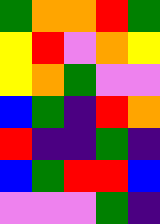[["green", "orange", "orange", "red", "green"], ["yellow", "red", "violet", "orange", "yellow"], ["yellow", "orange", "green", "violet", "violet"], ["blue", "green", "indigo", "red", "orange"], ["red", "indigo", "indigo", "green", "indigo"], ["blue", "green", "red", "red", "blue"], ["violet", "violet", "violet", "green", "indigo"]]